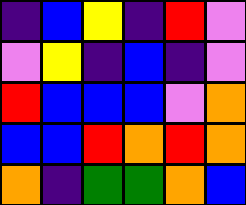[["indigo", "blue", "yellow", "indigo", "red", "violet"], ["violet", "yellow", "indigo", "blue", "indigo", "violet"], ["red", "blue", "blue", "blue", "violet", "orange"], ["blue", "blue", "red", "orange", "red", "orange"], ["orange", "indigo", "green", "green", "orange", "blue"]]